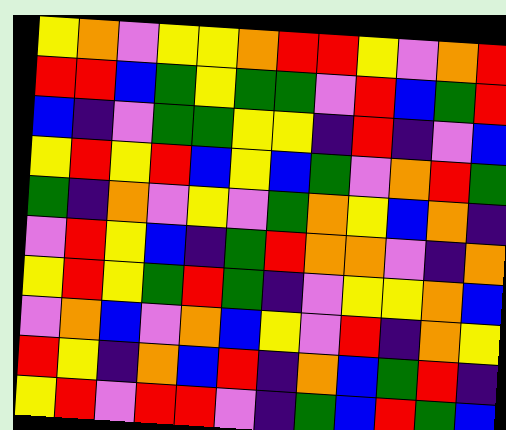[["yellow", "orange", "violet", "yellow", "yellow", "orange", "red", "red", "yellow", "violet", "orange", "red"], ["red", "red", "blue", "green", "yellow", "green", "green", "violet", "red", "blue", "green", "red"], ["blue", "indigo", "violet", "green", "green", "yellow", "yellow", "indigo", "red", "indigo", "violet", "blue"], ["yellow", "red", "yellow", "red", "blue", "yellow", "blue", "green", "violet", "orange", "red", "green"], ["green", "indigo", "orange", "violet", "yellow", "violet", "green", "orange", "yellow", "blue", "orange", "indigo"], ["violet", "red", "yellow", "blue", "indigo", "green", "red", "orange", "orange", "violet", "indigo", "orange"], ["yellow", "red", "yellow", "green", "red", "green", "indigo", "violet", "yellow", "yellow", "orange", "blue"], ["violet", "orange", "blue", "violet", "orange", "blue", "yellow", "violet", "red", "indigo", "orange", "yellow"], ["red", "yellow", "indigo", "orange", "blue", "red", "indigo", "orange", "blue", "green", "red", "indigo"], ["yellow", "red", "violet", "red", "red", "violet", "indigo", "green", "blue", "red", "green", "blue"]]